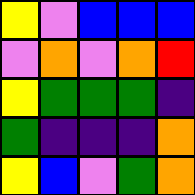[["yellow", "violet", "blue", "blue", "blue"], ["violet", "orange", "violet", "orange", "red"], ["yellow", "green", "green", "green", "indigo"], ["green", "indigo", "indigo", "indigo", "orange"], ["yellow", "blue", "violet", "green", "orange"]]